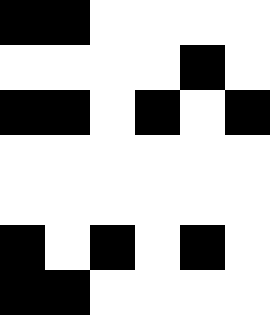[["black", "black", "white", "white", "white", "white"], ["white", "white", "white", "white", "black", "white"], ["black", "black", "white", "black", "white", "black"], ["white", "white", "white", "white", "white", "white"], ["white", "white", "white", "white", "white", "white"], ["black", "white", "black", "white", "black", "white"], ["black", "black", "white", "white", "white", "white"]]